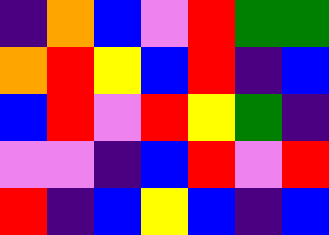[["indigo", "orange", "blue", "violet", "red", "green", "green"], ["orange", "red", "yellow", "blue", "red", "indigo", "blue"], ["blue", "red", "violet", "red", "yellow", "green", "indigo"], ["violet", "violet", "indigo", "blue", "red", "violet", "red"], ["red", "indigo", "blue", "yellow", "blue", "indigo", "blue"]]